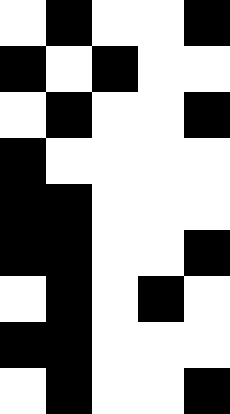[["white", "black", "white", "white", "black"], ["black", "white", "black", "white", "white"], ["white", "black", "white", "white", "black"], ["black", "white", "white", "white", "white"], ["black", "black", "white", "white", "white"], ["black", "black", "white", "white", "black"], ["white", "black", "white", "black", "white"], ["black", "black", "white", "white", "white"], ["white", "black", "white", "white", "black"]]